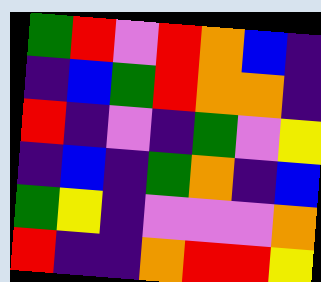[["green", "red", "violet", "red", "orange", "blue", "indigo"], ["indigo", "blue", "green", "red", "orange", "orange", "indigo"], ["red", "indigo", "violet", "indigo", "green", "violet", "yellow"], ["indigo", "blue", "indigo", "green", "orange", "indigo", "blue"], ["green", "yellow", "indigo", "violet", "violet", "violet", "orange"], ["red", "indigo", "indigo", "orange", "red", "red", "yellow"]]